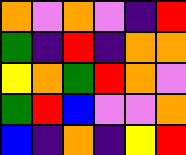[["orange", "violet", "orange", "violet", "indigo", "red"], ["green", "indigo", "red", "indigo", "orange", "orange"], ["yellow", "orange", "green", "red", "orange", "violet"], ["green", "red", "blue", "violet", "violet", "orange"], ["blue", "indigo", "orange", "indigo", "yellow", "red"]]